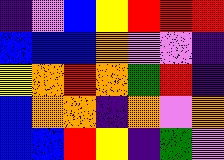[["indigo", "violet", "blue", "yellow", "red", "red", "red"], ["blue", "blue", "blue", "orange", "violet", "violet", "indigo"], ["yellow", "orange", "red", "orange", "green", "red", "indigo"], ["blue", "orange", "orange", "indigo", "orange", "violet", "orange"], ["blue", "blue", "red", "yellow", "indigo", "green", "violet"]]